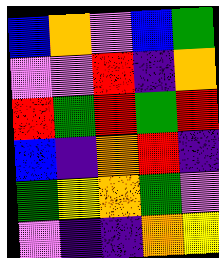[["blue", "orange", "violet", "blue", "green"], ["violet", "violet", "red", "indigo", "orange"], ["red", "green", "red", "green", "red"], ["blue", "indigo", "orange", "red", "indigo"], ["green", "yellow", "orange", "green", "violet"], ["violet", "indigo", "indigo", "orange", "yellow"]]